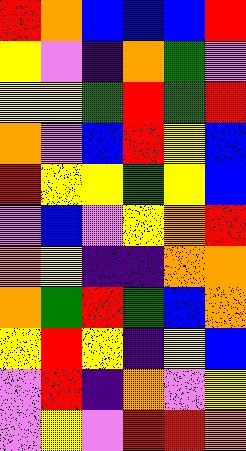[["red", "orange", "blue", "blue", "blue", "red"], ["yellow", "violet", "indigo", "orange", "green", "violet"], ["yellow", "yellow", "green", "red", "green", "red"], ["orange", "violet", "blue", "red", "yellow", "blue"], ["red", "yellow", "yellow", "green", "yellow", "blue"], ["violet", "blue", "violet", "yellow", "orange", "red"], ["orange", "yellow", "indigo", "indigo", "orange", "orange"], ["orange", "green", "red", "green", "blue", "orange"], ["yellow", "red", "yellow", "indigo", "yellow", "blue"], ["violet", "red", "indigo", "orange", "violet", "yellow"], ["violet", "yellow", "violet", "red", "red", "orange"]]